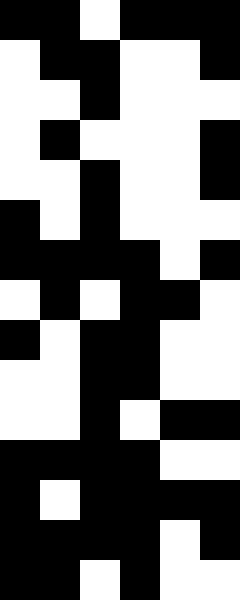[["black", "black", "white", "black", "black", "black"], ["white", "black", "black", "white", "white", "black"], ["white", "white", "black", "white", "white", "white"], ["white", "black", "white", "white", "white", "black"], ["white", "white", "black", "white", "white", "black"], ["black", "white", "black", "white", "white", "white"], ["black", "black", "black", "black", "white", "black"], ["white", "black", "white", "black", "black", "white"], ["black", "white", "black", "black", "white", "white"], ["white", "white", "black", "black", "white", "white"], ["white", "white", "black", "white", "black", "black"], ["black", "black", "black", "black", "white", "white"], ["black", "white", "black", "black", "black", "black"], ["black", "black", "black", "black", "white", "black"], ["black", "black", "white", "black", "white", "white"]]